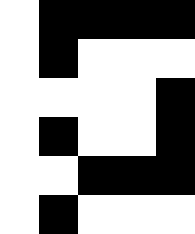[["white", "black", "black", "black", "black"], ["white", "black", "white", "white", "white"], ["white", "white", "white", "white", "black"], ["white", "black", "white", "white", "black"], ["white", "white", "black", "black", "black"], ["white", "black", "white", "white", "white"]]